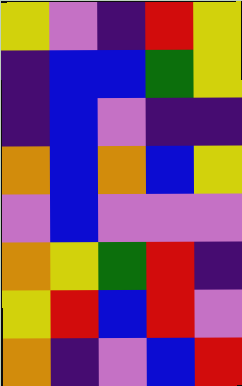[["yellow", "violet", "indigo", "red", "yellow"], ["indigo", "blue", "blue", "green", "yellow"], ["indigo", "blue", "violet", "indigo", "indigo"], ["orange", "blue", "orange", "blue", "yellow"], ["violet", "blue", "violet", "violet", "violet"], ["orange", "yellow", "green", "red", "indigo"], ["yellow", "red", "blue", "red", "violet"], ["orange", "indigo", "violet", "blue", "red"]]